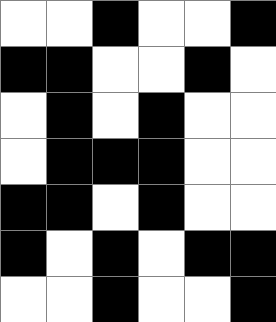[["white", "white", "black", "white", "white", "black"], ["black", "black", "white", "white", "black", "white"], ["white", "black", "white", "black", "white", "white"], ["white", "black", "black", "black", "white", "white"], ["black", "black", "white", "black", "white", "white"], ["black", "white", "black", "white", "black", "black"], ["white", "white", "black", "white", "white", "black"]]